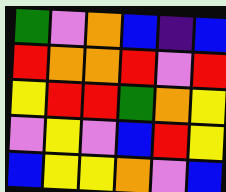[["green", "violet", "orange", "blue", "indigo", "blue"], ["red", "orange", "orange", "red", "violet", "red"], ["yellow", "red", "red", "green", "orange", "yellow"], ["violet", "yellow", "violet", "blue", "red", "yellow"], ["blue", "yellow", "yellow", "orange", "violet", "blue"]]